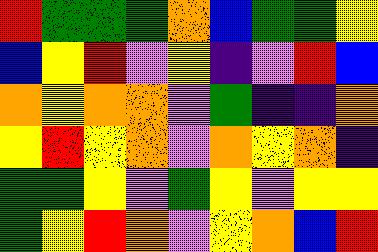[["red", "green", "green", "green", "orange", "blue", "green", "green", "yellow"], ["blue", "yellow", "red", "violet", "yellow", "indigo", "violet", "red", "blue"], ["orange", "yellow", "orange", "orange", "violet", "green", "indigo", "indigo", "orange"], ["yellow", "red", "yellow", "orange", "violet", "orange", "yellow", "orange", "indigo"], ["green", "green", "yellow", "violet", "green", "yellow", "violet", "yellow", "yellow"], ["green", "yellow", "red", "orange", "violet", "yellow", "orange", "blue", "red"]]